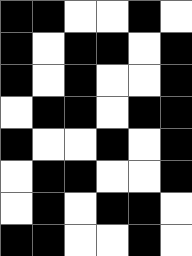[["black", "black", "white", "white", "black", "white"], ["black", "white", "black", "black", "white", "black"], ["black", "white", "black", "white", "white", "black"], ["white", "black", "black", "white", "black", "black"], ["black", "white", "white", "black", "white", "black"], ["white", "black", "black", "white", "white", "black"], ["white", "black", "white", "black", "black", "white"], ["black", "black", "white", "white", "black", "white"]]